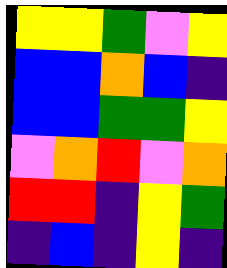[["yellow", "yellow", "green", "violet", "yellow"], ["blue", "blue", "orange", "blue", "indigo"], ["blue", "blue", "green", "green", "yellow"], ["violet", "orange", "red", "violet", "orange"], ["red", "red", "indigo", "yellow", "green"], ["indigo", "blue", "indigo", "yellow", "indigo"]]